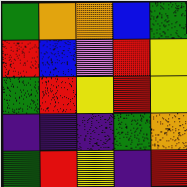[["green", "orange", "orange", "blue", "green"], ["red", "blue", "violet", "red", "yellow"], ["green", "red", "yellow", "red", "yellow"], ["indigo", "indigo", "indigo", "green", "orange"], ["green", "red", "yellow", "indigo", "red"]]